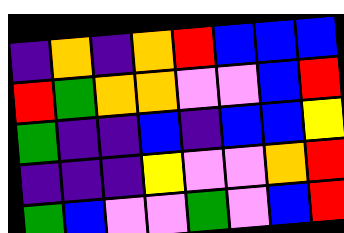[["indigo", "orange", "indigo", "orange", "red", "blue", "blue", "blue"], ["red", "green", "orange", "orange", "violet", "violet", "blue", "red"], ["green", "indigo", "indigo", "blue", "indigo", "blue", "blue", "yellow"], ["indigo", "indigo", "indigo", "yellow", "violet", "violet", "orange", "red"], ["green", "blue", "violet", "violet", "green", "violet", "blue", "red"]]